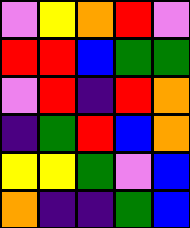[["violet", "yellow", "orange", "red", "violet"], ["red", "red", "blue", "green", "green"], ["violet", "red", "indigo", "red", "orange"], ["indigo", "green", "red", "blue", "orange"], ["yellow", "yellow", "green", "violet", "blue"], ["orange", "indigo", "indigo", "green", "blue"]]